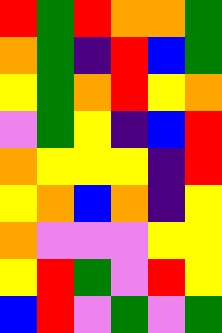[["red", "green", "red", "orange", "orange", "green"], ["orange", "green", "indigo", "red", "blue", "green"], ["yellow", "green", "orange", "red", "yellow", "orange"], ["violet", "green", "yellow", "indigo", "blue", "red"], ["orange", "yellow", "yellow", "yellow", "indigo", "red"], ["yellow", "orange", "blue", "orange", "indigo", "yellow"], ["orange", "violet", "violet", "violet", "yellow", "yellow"], ["yellow", "red", "green", "violet", "red", "yellow"], ["blue", "red", "violet", "green", "violet", "green"]]